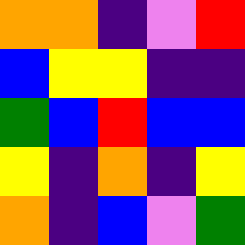[["orange", "orange", "indigo", "violet", "red"], ["blue", "yellow", "yellow", "indigo", "indigo"], ["green", "blue", "red", "blue", "blue"], ["yellow", "indigo", "orange", "indigo", "yellow"], ["orange", "indigo", "blue", "violet", "green"]]